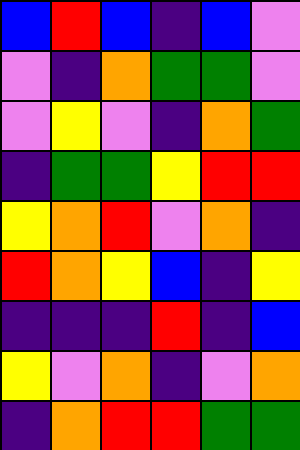[["blue", "red", "blue", "indigo", "blue", "violet"], ["violet", "indigo", "orange", "green", "green", "violet"], ["violet", "yellow", "violet", "indigo", "orange", "green"], ["indigo", "green", "green", "yellow", "red", "red"], ["yellow", "orange", "red", "violet", "orange", "indigo"], ["red", "orange", "yellow", "blue", "indigo", "yellow"], ["indigo", "indigo", "indigo", "red", "indigo", "blue"], ["yellow", "violet", "orange", "indigo", "violet", "orange"], ["indigo", "orange", "red", "red", "green", "green"]]